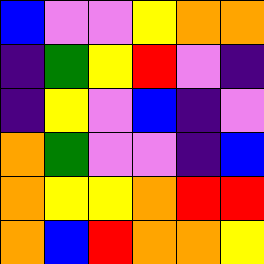[["blue", "violet", "violet", "yellow", "orange", "orange"], ["indigo", "green", "yellow", "red", "violet", "indigo"], ["indigo", "yellow", "violet", "blue", "indigo", "violet"], ["orange", "green", "violet", "violet", "indigo", "blue"], ["orange", "yellow", "yellow", "orange", "red", "red"], ["orange", "blue", "red", "orange", "orange", "yellow"]]